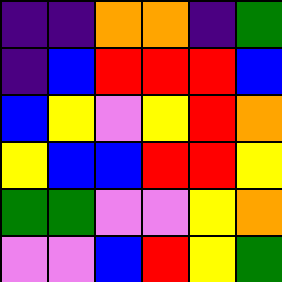[["indigo", "indigo", "orange", "orange", "indigo", "green"], ["indigo", "blue", "red", "red", "red", "blue"], ["blue", "yellow", "violet", "yellow", "red", "orange"], ["yellow", "blue", "blue", "red", "red", "yellow"], ["green", "green", "violet", "violet", "yellow", "orange"], ["violet", "violet", "blue", "red", "yellow", "green"]]